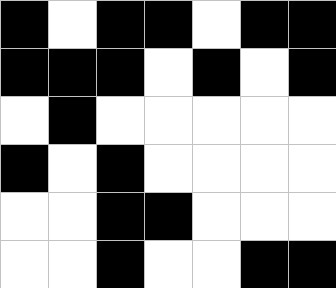[["black", "white", "black", "black", "white", "black", "black"], ["black", "black", "black", "white", "black", "white", "black"], ["white", "black", "white", "white", "white", "white", "white"], ["black", "white", "black", "white", "white", "white", "white"], ["white", "white", "black", "black", "white", "white", "white"], ["white", "white", "black", "white", "white", "black", "black"]]